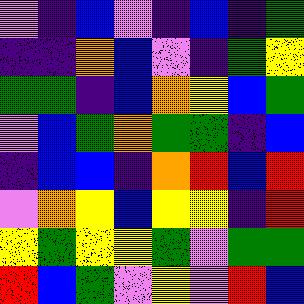[["violet", "indigo", "blue", "violet", "indigo", "blue", "indigo", "green"], ["indigo", "indigo", "orange", "blue", "violet", "indigo", "green", "yellow"], ["green", "green", "indigo", "blue", "orange", "yellow", "blue", "green"], ["violet", "blue", "green", "orange", "green", "green", "indigo", "blue"], ["indigo", "blue", "blue", "indigo", "orange", "red", "blue", "red"], ["violet", "orange", "yellow", "blue", "yellow", "yellow", "indigo", "red"], ["yellow", "green", "yellow", "yellow", "green", "violet", "green", "green"], ["red", "blue", "green", "violet", "yellow", "violet", "red", "blue"]]